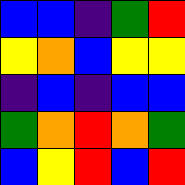[["blue", "blue", "indigo", "green", "red"], ["yellow", "orange", "blue", "yellow", "yellow"], ["indigo", "blue", "indigo", "blue", "blue"], ["green", "orange", "red", "orange", "green"], ["blue", "yellow", "red", "blue", "red"]]